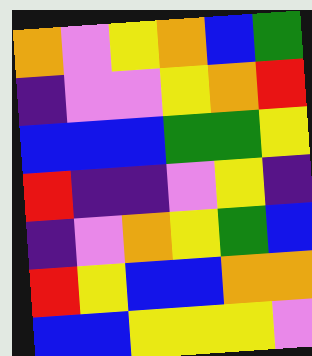[["orange", "violet", "yellow", "orange", "blue", "green"], ["indigo", "violet", "violet", "yellow", "orange", "red"], ["blue", "blue", "blue", "green", "green", "yellow"], ["red", "indigo", "indigo", "violet", "yellow", "indigo"], ["indigo", "violet", "orange", "yellow", "green", "blue"], ["red", "yellow", "blue", "blue", "orange", "orange"], ["blue", "blue", "yellow", "yellow", "yellow", "violet"]]